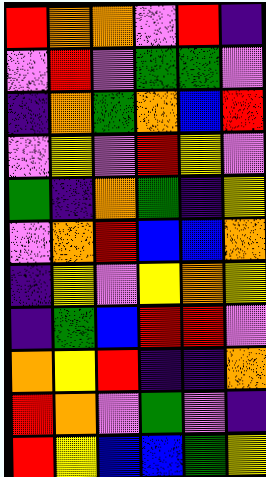[["red", "orange", "orange", "violet", "red", "indigo"], ["violet", "red", "violet", "green", "green", "violet"], ["indigo", "orange", "green", "orange", "blue", "red"], ["violet", "yellow", "violet", "red", "yellow", "violet"], ["green", "indigo", "orange", "green", "indigo", "yellow"], ["violet", "orange", "red", "blue", "blue", "orange"], ["indigo", "yellow", "violet", "yellow", "orange", "yellow"], ["indigo", "green", "blue", "red", "red", "violet"], ["orange", "yellow", "red", "indigo", "indigo", "orange"], ["red", "orange", "violet", "green", "violet", "indigo"], ["red", "yellow", "blue", "blue", "green", "yellow"]]